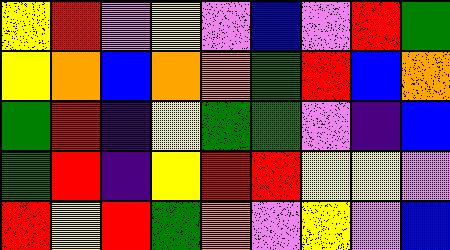[["yellow", "red", "violet", "yellow", "violet", "blue", "violet", "red", "green"], ["yellow", "orange", "blue", "orange", "orange", "green", "red", "blue", "orange"], ["green", "red", "indigo", "yellow", "green", "green", "violet", "indigo", "blue"], ["green", "red", "indigo", "yellow", "red", "red", "yellow", "yellow", "violet"], ["red", "yellow", "red", "green", "orange", "violet", "yellow", "violet", "blue"]]